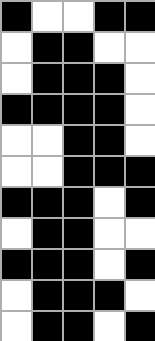[["black", "white", "white", "black", "black"], ["white", "black", "black", "white", "white"], ["white", "black", "black", "black", "white"], ["black", "black", "black", "black", "white"], ["white", "white", "black", "black", "white"], ["white", "white", "black", "black", "black"], ["black", "black", "black", "white", "black"], ["white", "black", "black", "white", "white"], ["black", "black", "black", "white", "black"], ["white", "black", "black", "black", "white"], ["white", "black", "black", "white", "black"]]